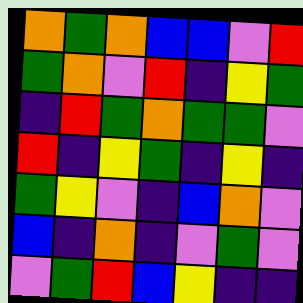[["orange", "green", "orange", "blue", "blue", "violet", "red"], ["green", "orange", "violet", "red", "indigo", "yellow", "green"], ["indigo", "red", "green", "orange", "green", "green", "violet"], ["red", "indigo", "yellow", "green", "indigo", "yellow", "indigo"], ["green", "yellow", "violet", "indigo", "blue", "orange", "violet"], ["blue", "indigo", "orange", "indigo", "violet", "green", "violet"], ["violet", "green", "red", "blue", "yellow", "indigo", "indigo"]]